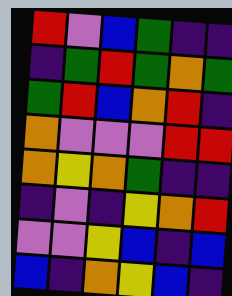[["red", "violet", "blue", "green", "indigo", "indigo"], ["indigo", "green", "red", "green", "orange", "green"], ["green", "red", "blue", "orange", "red", "indigo"], ["orange", "violet", "violet", "violet", "red", "red"], ["orange", "yellow", "orange", "green", "indigo", "indigo"], ["indigo", "violet", "indigo", "yellow", "orange", "red"], ["violet", "violet", "yellow", "blue", "indigo", "blue"], ["blue", "indigo", "orange", "yellow", "blue", "indigo"]]